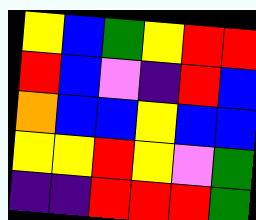[["yellow", "blue", "green", "yellow", "red", "red"], ["red", "blue", "violet", "indigo", "red", "blue"], ["orange", "blue", "blue", "yellow", "blue", "blue"], ["yellow", "yellow", "red", "yellow", "violet", "green"], ["indigo", "indigo", "red", "red", "red", "green"]]